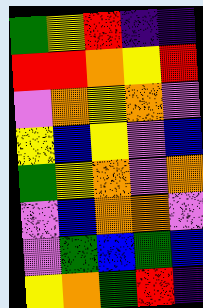[["green", "yellow", "red", "indigo", "indigo"], ["red", "red", "orange", "yellow", "red"], ["violet", "orange", "yellow", "orange", "violet"], ["yellow", "blue", "yellow", "violet", "blue"], ["green", "yellow", "orange", "violet", "orange"], ["violet", "blue", "orange", "orange", "violet"], ["violet", "green", "blue", "green", "blue"], ["yellow", "orange", "green", "red", "indigo"]]